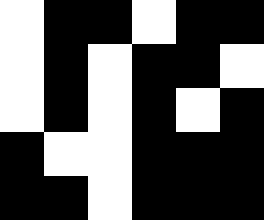[["white", "black", "black", "white", "black", "black"], ["white", "black", "white", "black", "black", "white"], ["white", "black", "white", "black", "white", "black"], ["black", "white", "white", "black", "black", "black"], ["black", "black", "white", "black", "black", "black"]]